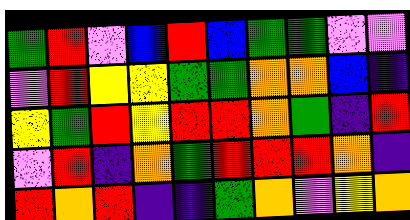[["green", "red", "violet", "blue", "red", "blue", "green", "green", "violet", "violet"], ["violet", "red", "yellow", "yellow", "green", "green", "orange", "orange", "blue", "indigo"], ["yellow", "green", "red", "yellow", "red", "red", "orange", "green", "indigo", "red"], ["violet", "red", "indigo", "orange", "green", "red", "red", "red", "orange", "indigo"], ["red", "orange", "red", "indigo", "indigo", "green", "orange", "violet", "yellow", "orange"]]